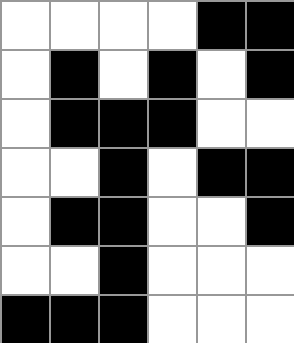[["white", "white", "white", "white", "black", "black"], ["white", "black", "white", "black", "white", "black"], ["white", "black", "black", "black", "white", "white"], ["white", "white", "black", "white", "black", "black"], ["white", "black", "black", "white", "white", "black"], ["white", "white", "black", "white", "white", "white"], ["black", "black", "black", "white", "white", "white"]]